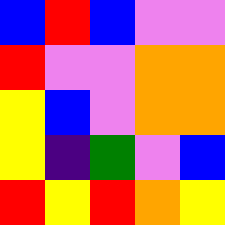[["blue", "red", "blue", "violet", "violet"], ["red", "violet", "violet", "orange", "orange"], ["yellow", "blue", "violet", "orange", "orange"], ["yellow", "indigo", "green", "violet", "blue"], ["red", "yellow", "red", "orange", "yellow"]]